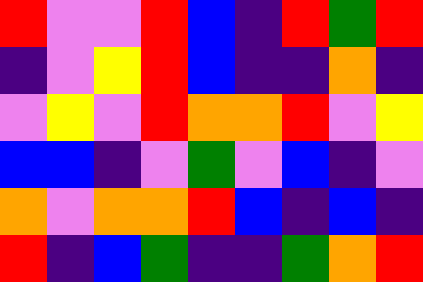[["red", "violet", "violet", "red", "blue", "indigo", "red", "green", "red"], ["indigo", "violet", "yellow", "red", "blue", "indigo", "indigo", "orange", "indigo"], ["violet", "yellow", "violet", "red", "orange", "orange", "red", "violet", "yellow"], ["blue", "blue", "indigo", "violet", "green", "violet", "blue", "indigo", "violet"], ["orange", "violet", "orange", "orange", "red", "blue", "indigo", "blue", "indigo"], ["red", "indigo", "blue", "green", "indigo", "indigo", "green", "orange", "red"]]